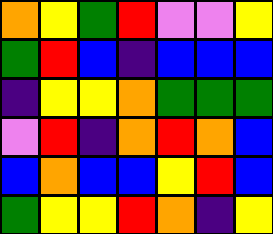[["orange", "yellow", "green", "red", "violet", "violet", "yellow"], ["green", "red", "blue", "indigo", "blue", "blue", "blue"], ["indigo", "yellow", "yellow", "orange", "green", "green", "green"], ["violet", "red", "indigo", "orange", "red", "orange", "blue"], ["blue", "orange", "blue", "blue", "yellow", "red", "blue"], ["green", "yellow", "yellow", "red", "orange", "indigo", "yellow"]]